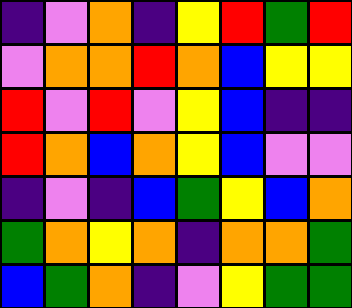[["indigo", "violet", "orange", "indigo", "yellow", "red", "green", "red"], ["violet", "orange", "orange", "red", "orange", "blue", "yellow", "yellow"], ["red", "violet", "red", "violet", "yellow", "blue", "indigo", "indigo"], ["red", "orange", "blue", "orange", "yellow", "blue", "violet", "violet"], ["indigo", "violet", "indigo", "blue", "green", "yellow", "blue", "orange"], ["green", "orange", "yellow", "orange", "indigo", "orange", "orange", "green"], ["blue", "green", "orange", "indigo", "violet", "yellow", "green", "green"]]